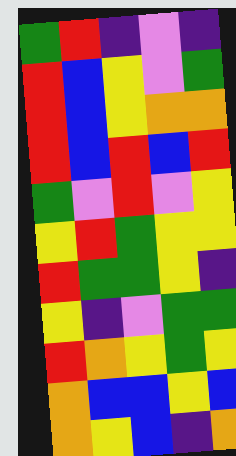[["green", "red", "indigo", "violet", "indigo"], ["red", "blue", "yellow", "violet", "green"], ["red", "blue", "yellow", "orange", "orange"], ["red", "blue", "red", "blue", "red"], ["green", "violet", "red", "violet", "yellow"], ["yellow", "red", "green", "yellow", "yellow"], ["red", "green", "green", "yellow", "indigo"], ["yellow", "indigo", "violet", "green", "green"], ["red", "orange", "yellow", "green", "yellow"], ["orange", "blue", "blue", "yellow", "blue"], ["orange", "yellow", "blue", "indigo", "orange"]]